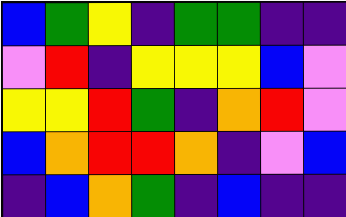[["blue", "green", "yellow", "indigo", "green", "green", "indigo", "indigo"], ["violet", "red", "indigo", "yellow", "yellow", "yellow", "blue", "violet"], ["yellow", "yellow", "red", "green", "indigo", "orange", "red", "violet"], ["blue", "orange", "red", "red", "orange", "indigo", "violet", "blue"], ["indigo", "blue", "orange", "green", "indigo", "blue", "indigo", "indigo"]]